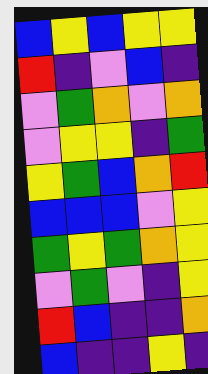[["blue", "yellow", "blue", "yellow", "yellow"], ["red", "indigo", "violet", "blue", "indigo"], ["violet", "green", "orange", "violet", "orange"], ["violet", "yellow", "yellow", "indigo", "green"], ["yellow", "green", "blue", "orange", "red"], ["blue", "blue", "blue", "violet", "yellow"], ["green", "yellow", "green", "orange", "yellow"], ["violet", "green", "violet", "indigo", "yellow"], ["red", "blue", "indigo", "indigo", "orange"], ["blue", "indigo", "indigo", "yellow", "indigo"]]